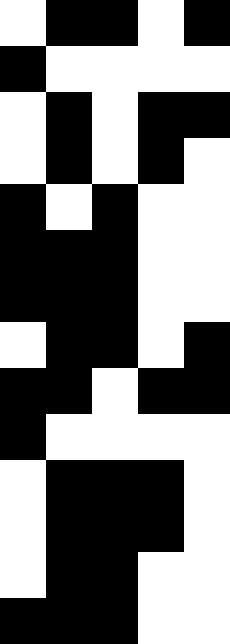[["white", "black", "black", "white", "black"], ["black", "white", "white", "white", "white"], ["white", "black", "white", "black", "black"], ["white", "black", "white", "black", "white"], ["black", "white", "black", "white", "white"], ["black", "black", "black", "white", "white"], ["black", "black", "black", "white", "white"], ["white", "black", "black", "white", "black"], ["black", "black", "white", "black", "black"], ["black", "white", "white", "white", "white"], ["white", "black", "black", "black", "white"], ["white", "black", "black", "black", "white"], ["white", "black", "black", "white", "white"], ["black", "black", "black", "white", "white"]]